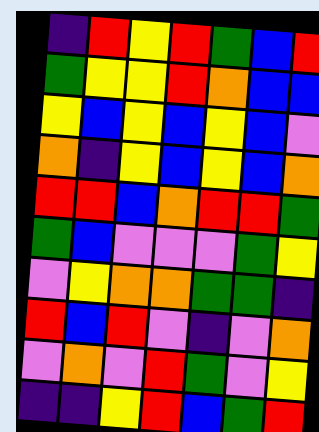[["indigo", "red", "yellow", "red", "green", "blue", "red"], ["green", "yellow", "yellow", "red", "orange", "blue", "blue"], ["yellow", "blue", "yellow", "blue", "yellow", "blue", "violet"], ["orange", "indigo", "yellow", "blue", "yellow", "blue", "orange"], ["red", "red", "blue", "orange", "red", "red", "green"], ["green", "blue", "violet", "violet", "violet", "green", "yellow"], ["violet", "yellow", "orange", "orange", "green", "green", "indigo"], ["red", "blue", "red", "violet", "indigo", "violet", "orange"], ["violet", "orange", "violet", "red", "green", "violet", "yellow"], ["indigo", "indigo", "yellow", "red", "blue", "green", "red"]]